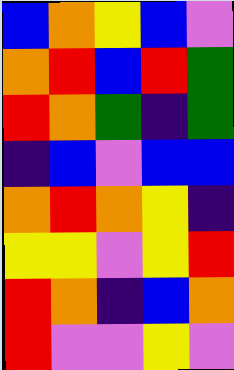[["blue", "orange", "yellow", "blue", "violet"], ["orange", "red", "blue", "red", "green"], ["red", "orange", "green", "indigo", "green"], ["indigo", "blue", "violet", "blue", "blue"], ["orange", "red", "orange", "yellow", "indigo"], ["yellow", "yellow", "violet", "yellow", "red"], ["red", "orange", "indigo", "blue", "orange"], ["red", "violet", "violet", "yellow", "violet"]]